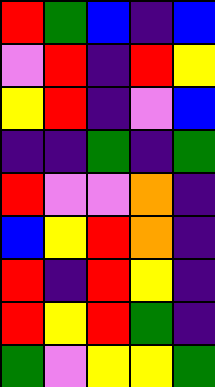[["red", "green", "blue", "indigo", "blue"], ["violet", "red", "indigo", "red", "yellow"], ["yellow", "red", "indigo", "violet", "blue"], ["indigo", "indigo", "green", "indigo", "green"], ["red", "violet", "violet", "orange", "indigo"], ["blue", "yellow", "red", "orange", "indigo"], ["red", "indigo", "red", "yellow", "indigo"], ["red", "yellow", "red", "green", "indigo"], ["green", "violet", "yellow", "yellow", "green"]]